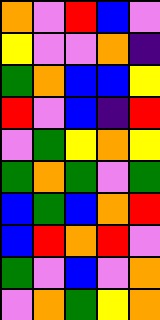[["orange", "violet", "red", "blue", "violet"], ["yellow", "violet", "violet", "orange", "indigo"], ["green", "orange", "blue", "blue", "yellow"], ["red", "violet", "blue", "indigo", "red"], ["violet", "green", "yellow", "orange", "yellow"], ["green", "orange", "green", "violet", "green"], ["blue", "green", "blue", "orange", "red"], ["blue", "red", "orange", "red", "violet"], ["green", "violet", "blue", "violet", "orange"], ["violet", "orange", "green", "yellow", "orange"]]